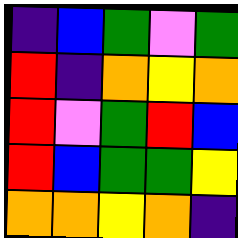[["indigo", "blue", "green", "violet", "green"], ["red", "indigo", "orange", "yellow", "orange"], ["red", "violet", "green", "red", "blue"], ["red", "blue", "green", "green", "yellow"], ["orange", "orange", "yellow", "orange", "indigo"]]